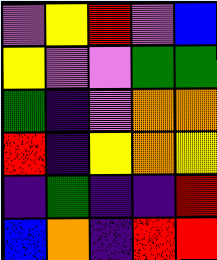[["violet", "yellow", "red", "violet", "blue"], ["yellow", "violet", "violet", "green", "green"], ["green", "indigo", "violet", "orange", "orange"], ["red", "indigo", "yellow", "orange", "yellow"], ["indigo", "green", "indigo", "indigo", "red"], ["blue", "orange", "indigo", "red", "red"]]